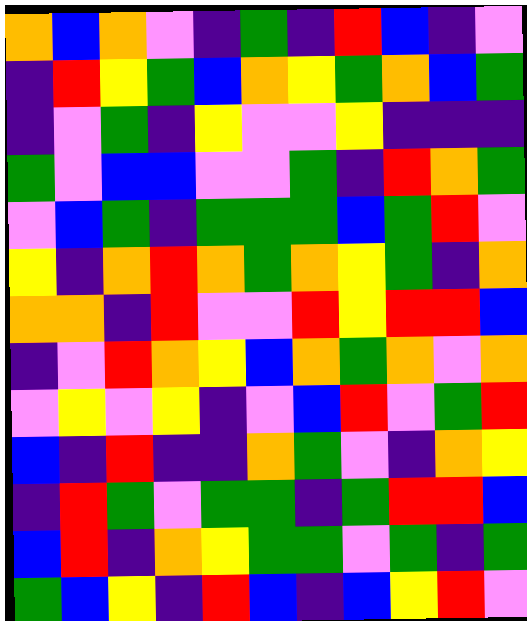[["orange", "blue", "orange", "violet", "indigo", "green", "indigo", "red", "blue", "indigo", "violet"], ["indigo", "red", "yellow", "green", "blue", "orange", "yellow", "green", "orange", "blue", "green"], ["indigo", "violet", "green", "indigo", "yellow", "violet", "violet", "yellow", "indigo", "indigo", "indigo"], ["green", "violet", "blue", "blue", "violet", "violet", "green", "indigo", "red", "orange", "green"], ["violet", "blue", "green", "indigo", "green", "green", "green", "blue", "green", "red", "violet"], ["yellow", "indigo", "orange", "red", "orange", "green", "orange", "yellow", "green", "indigo", "orange"], ["orange", "orange", "indigo", "red", "violet", "violet", "red", "yellow", "red", "red", "blue"], ["indigo", "violet", "red", "orange", "yellow", "blue", "orange", "green", "orange", "violet", "orange"], ["violet", "yellow", "violet", "yellow", "indigo", "violet", "blue", "red", "violet", "green", "red"], ["blue", "indigo", "red", "indigo", "indigo", "orange", "green", "violet", "indigo", "orange", "yellow"], ["indigo", "red", "green", "violet", "green", "green", "indigo", "green", "red", "red", "blue"], ["blue", "red", "indigo", "orange", "yellow", "green", "green", "violet", "green", "indigo", "green"], ["green", "blue", "yellow", "indigo", "red", "blue", "indigo", "blue", "yellow", "red", "violet"]]